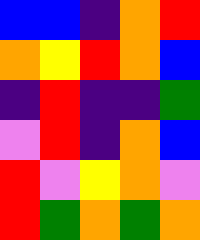[["blue", "blue", "indigo", "orange", "red"], ["orange", "yellow", "red", "orange", "blue"], ["indigo", "red", "indigo", "indigo", "green"], ["violet", "red", "indigo", "orange", "blue"], ["red", "violet", "yellow", "orange", "violet"], ["red", "green", "orange", "green", "orange"]]